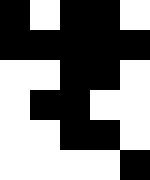[["black", "white", "black", "black", "white"], ["black", "black", "black", "black", "black"], ["white", "white", "black", "black", "white"], ["white", "black", "black", "white", "white"], ["white", "white", "black", "black", "white"], ["white", "white", "white", "white", "black"]]